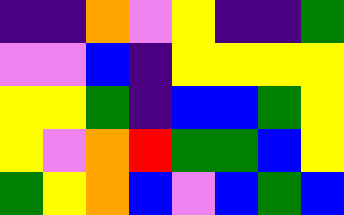[["indigo", "indigo", "orange", "violet", "yellow", "indigo", "indigo", "green"], ["violet", "violet", "blue", "indigo", "yellow", "yellow", "yellow", "yellow"], ["yellow", "yellow", "green", "indigo", "blue", "blue", "green", "yellow"], ["yellow", "violet", "orange", "red", "green", "green", "blue", "yellow"], ["green", "yellow", "orange", "blue", "violet", "blue", "green", "blue"]]